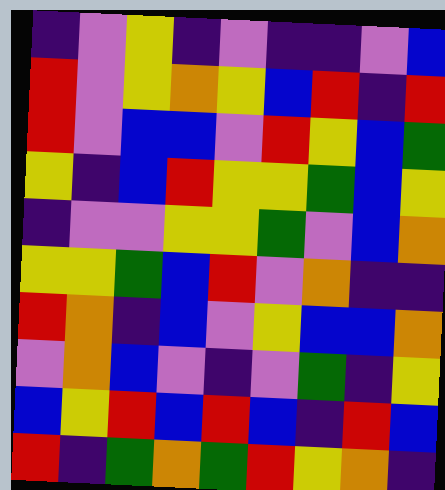[["indigo", "violet", "yellow", "indigo", "violet", "indigo", "indigo", "violet", "blue"], ["red", "violet", "yellow", "orange", "yellow", "blue", "red", "indigo", "red"], ["red", "violet", "blue", "blue", "violet", "red", "yellow", "blue", "green"], ["yellow", "indigo", "blue", "red", "yellow", "yellow", "green", "blue", "yellow"], ["indigo", "violet", "violet", "yellow", "yellow", "green", "violet", "blue", "orange"], ["yellow", "yellow", "green", "blue", "red", "violet", "orange", "indigo", "indigo"], ["red", "orange", "indigo", "blue", "violet", "yellow", "blue", "blue", "orange"], ["violet", "orange", "blue", "violet", "indigo", "violet", "green", "indigo", "yellow"], ["blue", "yellow", "red", "blue", "red", "blue", "indigo", "red", "blue"], ["red", "indigo", "green", "orange", "green", "red", "yellow", "orange", "indigo"]]